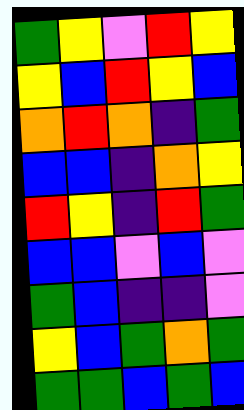[["green", "yellow", "violet", "red", "yellow"], ["yellow", "blue", "red", "yellow", "blue"], ["orange", "red", "orange", "indigo", "green"], ["blue", "blue", "indigo", "orange", "yellow"], ["red", "yellow", "indigo", "red", "green"], ["blue", "blue", "violet", "blue", "violet"], ["green", "blue", "indigo", "indigo", "violet"], ["yellow", "blue", "green", "orange", "green"], ["green", "green", "blue", "green", "blue"]]